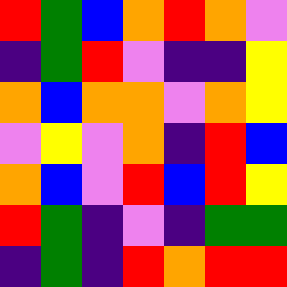[["red", "green", "blue", "orange", "red", "orange", "violet"], ["indigo", "green", "red", "violet", "indigo", "indigo", "yellow"], ["orange", "blue", "orange", "orange", "violet", "orange", "yellow"], ["violet", "yellow", "violet", "orange", "indigo", "red", "blue"], ["orange", "blue", "violet", "red", "blue", "red", "yellow"], ["red", "green", "indigo", "violet", "indigo", "green", "green"], ["indigo", "green", "indigo", "red", "orange", "red", "red"]]